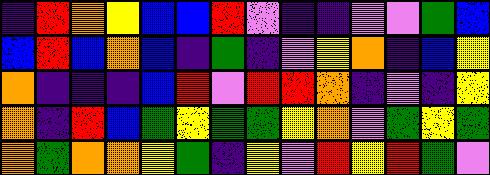[["indigo", "red", "orange", "yellow", "blue", "blue", "red", "violet", "indigo", "indigo", "violet", "violet", "green", "blue"], ["blue", "red", "blue", "orange", "blue", "indigo", "green", "indigo", "violet", "yellow", "orange", "indigo", "blue", "yellow"], ["orange", "indigo", "indigo", "indigo", "blue", "red", "violet", "red", "red", "orange", "indigo", "violet", "indigo", "yellow"], ["orange", "indigo", "red", "blue", "green", "yellow", "green", "green", "yellow", "orange", "violet", "green", "yellow", "green"], ["orange", "green", "orange", "orange", "yellow", "green", "indigo", "yellow", "violet", "red", "yellow", "red", "green", "violet"]]